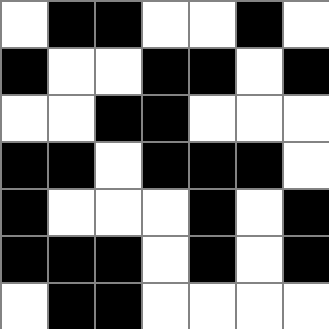[["white", "black", "black", "white", "white", "black", "white"], ["black", "white", "white", "black", "black", "white", "black"], ["white", "white", "black", "black", "white", "white", "white"], ["black", "black", "white", "black", "black", "black", "white"], ["black", "white", "white", "white", "black", "white", "black"], ["black", "black", "black", "white", "black", "white", "black"], ["white", "black", "black", "white", "white", "white", "white"]]